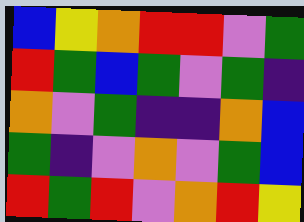[["blue", "yellow", "orange", "red", "red", "violet", "green"], ["red", "green", "blue", "green", "violet", "green", "indigo"], ["orange", "violet", "green", "indigo", "indigo", "orange", "blue"], ["green", "indigo", "violet", "orange", "violet", "green", "blue"], ["red", "green", "red", "violet", "orange", "red", "yellow"]]